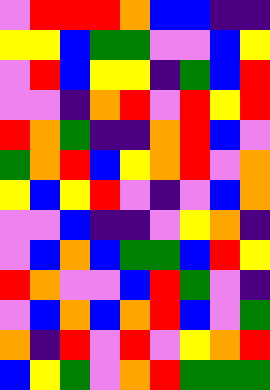[["violet", "red", "red", "red", "orange", "blue", "blue", "indigo", "indigo"], ["yellow", "yellow", "blue", "green", "green", "violet", "violet", "blue", "yellow"], ["violet", "red", "blue", "yellow", "yellow", "indigo", "green", "blue", "red"], ["violet", "violet", "indigo", "orange", "red", "violet", "red", "yellow", "red"], ["red", "orange", "green", "indigo", "indigo", "orange", "red", "blue", "violet"], ["green", "orange", "red", "blue", "yellow", "orange", "red", "violet", "orange"], ["yellow", "blue", "yellow", "red", "violet", "indigo", "violet", "blue", "orange"], ["violet", "violet", "blue", "indigo", "indigo", "violet", "yellow", "orange", "indigo"], ["violet", "blue", "orange", "blue", "green", "green", "blue", "red", "yellow"], ["red", "orange", "violet", "violet", "blue", "red", "green", "violet", "indigo"], ["violet", "blue", "orange", "blue", "orange", "red", "blue", "violet", "green"], ["orange", "indigo", "red", "violet", "red", "violet", "yellow", "orange", "red"], ["blue", "yellow", "green", "violet", "orange", "red", "green", "green", "green"]]